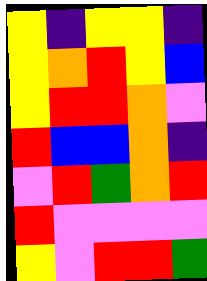[["yellow", "indigo", "yellow", "yellow", "indigo"], ["yellow", "orange", "red", "yellow", "blue"], ["yellow", "red", "red", "orange", "violet"], ["red", "blue", "blue", "orange", "indigo"], ["violet", "red", "green", "orange", "red"], ["red", "violet", "violet", "violet", "violet"], ["yellow", "violet", "red", "red", "green"]]